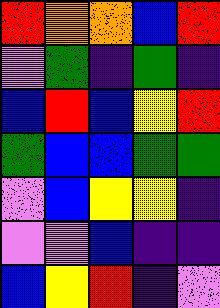[["red", "orange", "orange", "blue", "red"], ["violet", "green", "indigo", "green", "indigo"], ["blue", "red", "blue", "yellow", "red"], ["green", "blue", "blue", "green", "green"], ["violet", "blue", "yellow", "yellow", "indigo"], ["violet", "violet", "blue", "indigo", "indigo"], ["blue", "yellow", "red", "indigo", "violet"]]